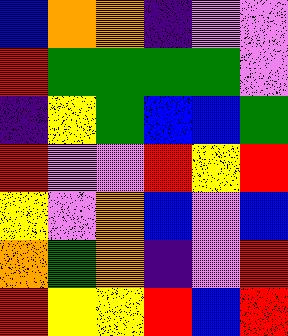[["blue", "orange", "orange", "indigo", "violet", "violet"], ["red", "green", "green", "green", "green", "violet"], ["indigo", "yellow", "green", "blue", "blue", "green"], ["red", "violet", "violet", "red", "yellow", "red"], ["yellow", "violet", "orange", "blue", "violet", "blue"], ["orange", "green", "orange", "indigo", "violet", "red"], ["red", "yellow", "yellow", "red", "blue", "red"]]